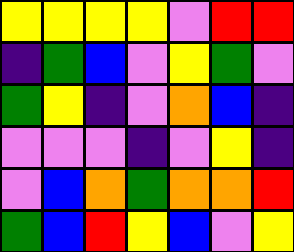[["yellow", "yellow", "yellow", "yellow", "violet", "red", "red"], ["indigo", "green", "blue", "violet", "yellow", "green", "violet"], ["green", "yellow", "indigo", "violet", "orange", "blue", "indigo"], ["violet", "violet", "violet", "indigo", "violet", "yellow", "indigo"], ["violet", "blue", "orange", "green", "orange", "orange", "red"], ["green", "blue", "red", "yellow", "blue", "violet", "yellow"]]